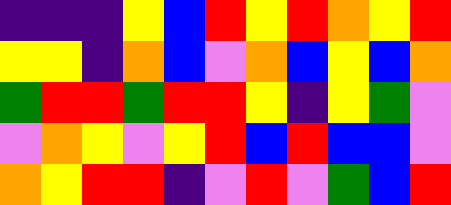[["indigo", "indigo", "indigo", "yellow", "blue", "red", "yellow", "red", "orange", "yellow", "red"], ["yellow", "yellow", "indigo", "orange", "blue", "violet", "orange", "blue", "yellow", "blue", "orange"], ["green", "red", "red", "green", "red", "red", "yellow", "indigo", "yellow", "green", "violet"], ["violet", "orange", "yellow", "violet", "yellow", "red", "blue", "red", "blue", "blue", "violet"], ["orange", "yellow", "red", "red", "indigo", "violet", "red", "violet", "green", "blue", "red"]]